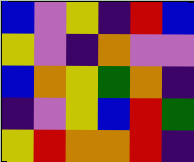[["blue", "violet", "yellow", "indigo", "red", "blue"], ["yellow", "violet", "indigo", "orange", "violet", "violet"], ["blue", "orange", "yellow", "green", "orange", "indigo"], ["indigo", "violet", "yellow", "blue", "red", "green"], ["yellow", "red", "orange", "orange", "red", "indigo"]]